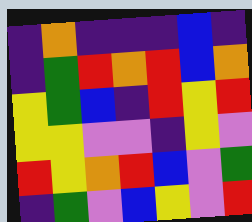[["indigo", "orange", "indigo", "indigo", "indigo", "blue", "indigo"], ["indigo", "green", "red", "orange", "red", "blue", "orange"], ["yellow", "green", "blue", "indigo", "red", "yellow", "red"], ["yellow", "yellow", "violet", "violet", "indigo", "yellow", "violet"], ["red", "yellow", "orange", "red", "blue", "violet", "green"], ["indigo", "green", "violet", "blue", "yellow", "violet", "red"]]